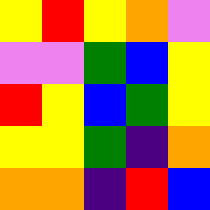[["yellow", "red", "yellow", "orange", "violet"], ["violet", "violet", "green", "blue", "yellow"], ["red", "yellow", "blue", "green", "yellow"], ["yellow", "yellow", "green", "indigo", "orange"], ["orange", "orange", "indigo", "red", "blue"]]